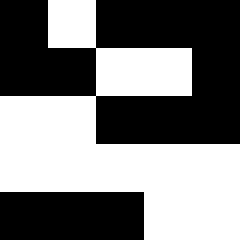[["black", "white", "black", "black", "black"], ["black", "black", "white", "white", "black"], ["white", "white", "black", "black", "black"], ["white", "white", "white", "white", "white"], ["black", "black", "black", "white", "white"]]